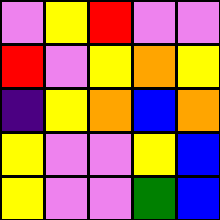[["violet", "yellow", "red", "violet", "violet"], ["red", "violet", "yellow", "orange", "yellow"], ["indigo", "yellow", "orange", "blue", "orange"], ["yellow", "violet", "violet", "yellow", "blue"], ["yellow", "violet", "violet", "green", "blue"]]